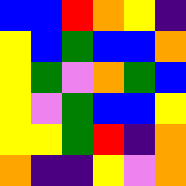[["blue", "blue", "red", "orange", "yellow", "indigo"], ["yellow", "blue", "green", "blue", "blue", "orange"], ["yellow", "green", "violet", "orange", "green", "blue"], ["yellow", "violet", "green", "blue", "blue", "yellow"], ["yellow", "yellow", "green", "red", "indigo", "orange"], ["orange", "indigo", "indigo", "yellow", "violet", "orange"]]